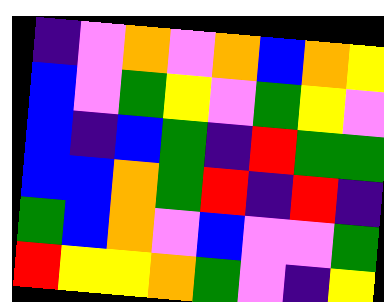[["indigo", "violet", "orange", "violet", "orange", "blue", "orange", "yellow"], ["blue", "violet", "green", "yellow", "violet", "green", "yellow", "violet"], ["blue", "indigo", "blue", "green", "indigo", "red", "green", "green"], ["blue", "blue", "orange", "green", "red", "indigo", "red", "indigo"], ["green", "blue", "orange", "violet", "blue", "violet", "violet", "green"], ["red", "yellow", "yellow", "orange", "green", "violet", "indigo", "yellow"]]